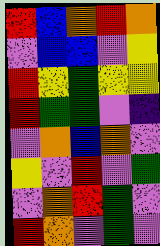[["red", "blue", "orange", "red", "orange"], ["violet", "blue", "blue", "violet", "yellow"], ["red", "yellow", "green", "yellow", "yellow"], ["red", "green", "green", "violet", "indigo"], ["violet", "orange", "blue", "orange", "violet"], ["yellow", "violet", "red", "violet", "green"], ["violet", "orange", "red", "green", "violet"], ["red", "orange", "violet", "green", "violet"]]